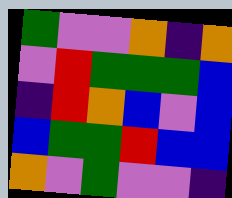[["green", "violet", "violet", "orange", "indigo", "orange"], ["violet", "red", "green", "green", "green", "blue"], ["indigo", "red", "orange", "blue", "violet", "blue"], ["blue", "green", "green", "red", "blue", "blue"], ["orange", "violet", "green", "violet", "violet", "indigo"]]